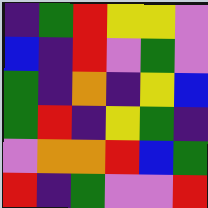[["indigo", "green", "red", "yellow", "yellow", "violet"], ["blue", "indigo", "red", "violet", "green", "violet"], ["green", "indigo", "orange", "indigo", "yellow", "blue"], ["green", "red", "indigo", "yellow", "green", "indigo"], ["violet", "orange", "orange", "red", "blue", "green"], ["red", "indigo", "green", "violet", "violet", "red"]]